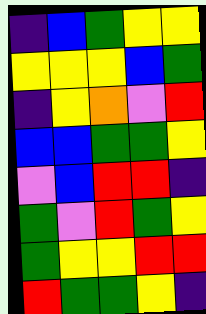[["indigo", "blue", "green", "yellow", "yellow"], ["yellow", "yellow", "yellow", "blue", "green"], ["indigo", "yellow", "orange", "violet", "red"], ["blue", "blue", "green", "green", "yellow"], ["violet", "blue", "red", "red", "indigo"], ["green", "violet", "red", "green", "yellow"], ["green", "yellow", "yellow", "red", "red"], ["red", "green", "green", "yellow", "indigo"]]